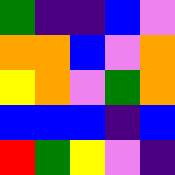[["green", "indigo", "indigo", "blue", "violet"], ["orange", "orange", "blue", "violet", "orange"], ["yellow", "orange", "violet", "green", "orange"], ["blue", "blue", "blue", "indigo", "blue"], ["red", "green", "yellow", "violet", "indigo"]]